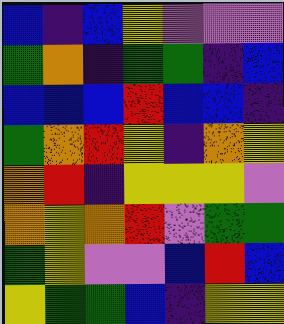[["blue", "indigo", "blue", "yellow", "violet", "violet", "violet"], ["green", "orange", "indigo", "green", "green", "indigo", "blue"], ["blue", "blue", "blue", "red", "blue", "blue", "indigo"], ["green", "orange", "red", "yellow", "indigo", "orange", "yellow"], ["orange", "red", "indigo", "yellow", "yellow", "yellow", "violet"], ["orange", "yellow", "orange", "red", "violet", "green", "green"], ["green", "yellow", "violet", "violet", "blue", "red", "blue"], ["yellow", "green", "green", "blue", "indigo", "yellow", "yellow"]]